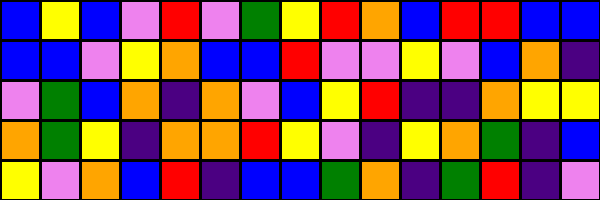[["blue", "yellow", "blue", "violet", "red", "violet", "green", "yellow", "red", "orange", "blue", "red", "red", "blue", "blue"], ["blue", "blue", "violet", "yellow", "orange", "blue", "blue", "red", "violet", "violet", "yellow", "violet", "blue", "orange", "indigo"], ["violet", "green", "blue", "orange", "indigo", "orange", "violet", "blue", "yellow", "red", "indigo", "indigo", "orange", "yellow", "yellow"], ["orange", "green", "yellow", "indigo", "orange", "orange", "red", "yellow", "violet", "indigo", "yellow", "orange", "green", "indigo", "blue"], ["yellow", "violet", "orange", "blue", "red", "indigo", "blue", "blue", "green", "orange", "indigo", "green", "red", "indigo", "violet"]]